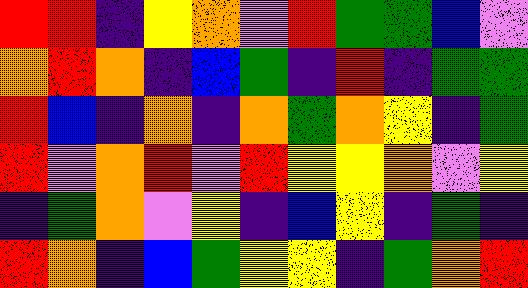[["red", "red", "indigo", "yellow", "orange", "violet", "red", "green", "green", "blue", "violet"], ["orange", "red", "orange", "indigo", "blue", "green", "indigo", "red", "indigo", "green", "green"], ["red", "blue", "indigo", "orange", "indigo", "orange", "green", "orange", "yellow", "indigo", "green"], ["red", "violet", "orange", "red", "violet", "red", "yellow", "yellow", "orange", "violet", "yellow"], ["indigo", "green", "orange", "violet", "yellow", "indigo", "blue", "yellow", "indigo", "green", "indigo"], ["red", "orange", "indigo", "blue", "green", "yellow", "yellow", "indigo", "green", "orange", "red"]]